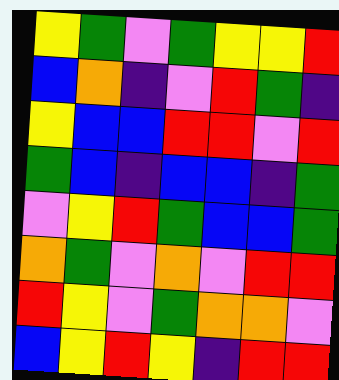[["yellow", "green", "violet", "green", "yellow", "yellow", "red"], ["blue", "orange", "indigo", "violet", "red", "green", "indigo"], ["yellow", "blue", "blue", "red", "red", "violet", "red"], ["green", "blue", "indigo", "blue", "blue", "indigo", "green"], ["violet", "yellow", "red", "green", "blue", "blue", "green"], ["orange", "green", "violet", "orange", "violet", "red", "red"], ["red", "yellow", "violet", "green", "orange", "orange", "violet"], ["blue", "yellow", "red", "yellow", "indigo", "red", "red"]]